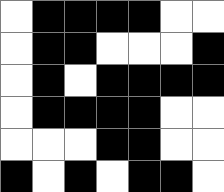[["white", "black", "black", "black", "black", "white", "white"], ["white", "black", "black", "white", "white", "white", "black"], ["white", "black", "white", "black", "black", "black", "black"], ["white", "black", "black", "black", "black", "white", "white"], ["white", "white", "white", "black", "black", "white", "white"], ["black", "white", "black", "white", "black", "black", "white"]]